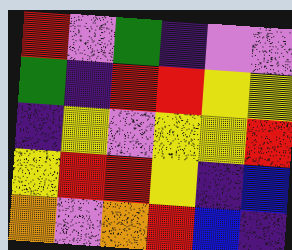[["red", "violet", "green", "indigo", "violet", "violet"], ["green", "indigo", "red", "red", "yellow", "yellow"], ["indigo", "yellow", "violet", "yellow", "yellow", "red"], ["yellow", "red", "red", "yellow", "indigo", "blue"], ["orange", "violet", "orange", "red", "blue", "indigo"]]